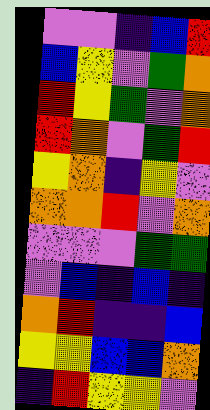[["violet", "violet", "indigo", "blue", "red"], ["blue", "yellow", "violet", "green", "orange"], ["red", "yellow", "green", "violet", "orange"], ["red", "orange", "violet", "green", "red"], ["yellow", "orange", "indigo", "yellow", "violet"], ["orange", "orange", "red", "violet", "orange"], ["violet", "violet", "violet", "green", "green"], ["violet", "blue", "indigo", "blue", "indigo"], ["orange", "red", "indigo", "indigo", "blue"], ["yellow", "yellow", "blue", "blue", "orange"], ["indigo", "red", "yellow", "yellow", "violet"]]